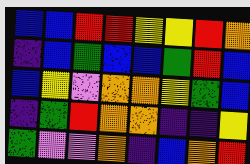[["blue", "blue", "red", "red", "yellow", "yellow", "red", "orange"], ["indigo", "blue", "green", "blue", "blue", "green", "red", "blue"], ["blue", "yellow", "violet", "orange", "orange", "yellow", "green", "blue"], ["indigo", "green", "red", "orange", "orange", "indigo", "indigo", "yellow"], ["green", "violet", "violet", "orange", "indigo", "blue", "orange", "red"]]